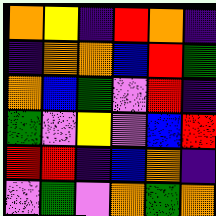[["orange", "yellow", "indigo", "red", "orange", "indigo"], ["indigo", "orange", "orange", "blue", "red", "green"], ["orange", "blue", "green", "violet", "red", "indigo"], ["green", "violet", "yellow", "violet", "blue", "red"], ["red", "red", "indigo", "blue", "orange", "indigo"], ["violet", "green", "violet", "orange", "green", "orange"]]